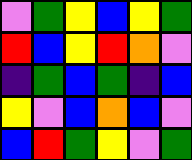[["violet", "green", "yellow", "blue", "yellow", "green"], ["red", "blue", "yellow", "red", "orange", "violet"], ["indigo", "green", "blue", "green", "indigo", "blue"], ["yellow", "violet", "blue", "orange", "blue", "violet"], ["blue", "red", "green", "yellow", "violet", "green"]]